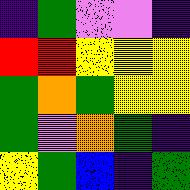[["indigo", "green", "violet", "violet", "indigo"], ["red", "red", "yellow", "yellow", "yellow"], ["green", "orange", "green", "yellow", "yellow"], ["green", "violet", "orange", "green", "indigo"], ["yellow", "green", "blue", "indigo", "green"]]